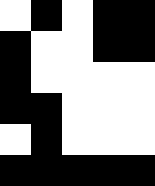[["white", "black", "white", "black", "black"], ["black", "white", "white", "black", "black"], ["black", "white", "white", "white", "white"], ["black", "black", "white", "white", "white"], ["white", "black", "white", "white", "white"], ["black", "black", "black", "black", "black"]]